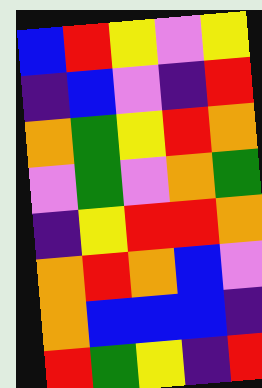[["blue", "red", "yellow", "violet", "yellow"], ["indigo", "blue", "violet", "indigo", "red"], ["orange", "green", "yellow", "red", "orange"], ["violet", "green", "violet", "orange", "green"], ["indigo", "yellow", "red", "red", "orange"], ["orange", "red", "orange", "blue", "violet"], ["orange", "blue", "blue", "blue", "indigo"], ["red", "green", "yellow", "indigo", "red"]]